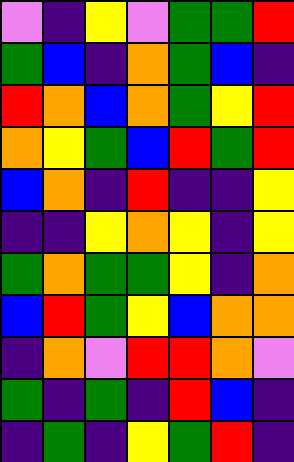[["violet", "indigo", "yellow", "violet", "green", "green", "red"], ["green", "blue", "indigo", "orange", "green", "blue", "indigo"], ["red", "orange", "blue", "orange", "green", "yellow", "red"], ["orange", "yellow", "green", "blue", "red", "green", "red"], ["blue", "orange", "indigo", "red", "indigo", "indigo", "yellow"], ["indigo", "indigo", "yellow", "orange", "yellow", "indigo", "yellow"], ["green", "orange", "green", "green", "yellow", "indigo", "orange"], ["blue", "red", "green", "yellow", "blue", "orange", "orange"], ["indigo", "orange", "violet", "red", "red", "orange", "violet"], ["green", "indigo", "green", "indigo", "red", "blue", "indigo"], ["indigo", "green", "indigo", "yellow", "green", "red", "indigo"]]